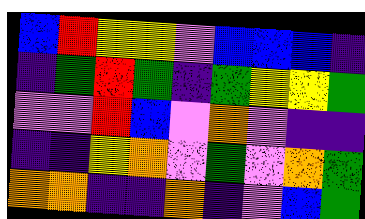[["blue", "red", "yellow", "yellow", "violet", "blue", "blue", "blue", "indigo"], ["indigo", "green", "red", "green", "indigo", "green", "yellow", "yellow", "green"], ["violet", "violet", "red", "blue", "violet", "orange", "violet", "indigo", "indigo"], ["indigo", "indigo", "yellow", "orange", "violet", "green", "violet", "orange", "green"], ["orange", "orange", "indigo", "indigo", "orange", "indigo", "violet", "blue", "green"]]